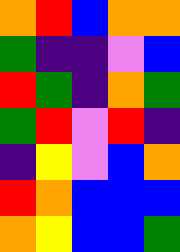[["orange", "red", "blue", "orange", "orange"], ["green", "indigo", "indigo", "violet", "blue"], ["red", "green", "indigo", "orange", "green"], ["green", "red", "violet", "red", "indigo"], ["indigo", "yellow", "violet", "blue", "orange"], ["red", "orange", "blue", "blue", "blue"], ["orange", "yellow", "blue", "blue", "green"]]